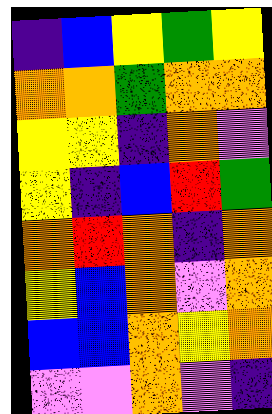[["indigo", "blue", "yellow", "green", "yellow"], ["orange", "orange", "green", "orange", "orange"], ["yellow", "yellow", "indigo", "orange", "violet"], ["yellow", "indigo", "blue", "red", "green"], ["orange", "red", "orange", "indigo", "orange"], ["yellow", "blue", "orange", "violet", "orange"], ["blue", "blue", "orange", "yellow", "orange"], ["violet", "violet", "orange", "violet", "indigo"]]